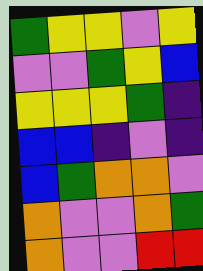[["green", "yellow", "yellow", "violet", "yellow"], ["violet", "violet", "green", "yellow", "blue"], ["yellow", "yellow", "yellow", "green", "indigo"], ["blue", "blue", "indigo", "violet", "indigo"], ["blue", "green", "orange", "orange", "violet"], ["orange", "violet", "violet", "orange", "green"], ["orange", "violet", "violet", "red", "red"]]